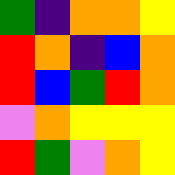[["green", "indigo", "orange", "orange", "yellow"], ["red", "orange", "indigo", "blue", "orange"], ["red", "blue", "green", "red", "orange"], ["violet", "orange", "yellow", "yellow", "yellow"], ["red", "green", "violet", "orange", "yellow"]]